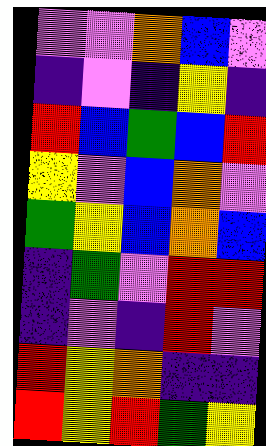[["violet", "violet", "orange", "blue", "violet"], ["indigo", "violet", "indigo", "yellow", "indigo"], ["red", "blue", "green", "blue", "red"], ["yellow", "violet", "blue", "orange", "violet"], ["green", "yellow", "blue", "orange", "blue"], ["indigo", "green", "violet", "red", "red"], ["indigo", "violet", "indigo", "red", "violet"], ["red", "yellow", "orange", "indigo", "indigo"], ["red", "yellow", "red", "green", "yellow"]]